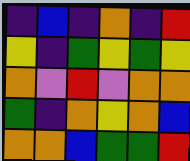[["indigo", "blue", "indigo", "orange", "indigo", "red"], ["yellow", "indigo", "green", "yellow", "green", "yellow"], ["orange", "violet", "red", "violet", "orange", "orange"], ["green", "indigo", "orange", "yellow", "orange", "blue"], ["orange", "orange", "blue", "green", "green", "red"]]